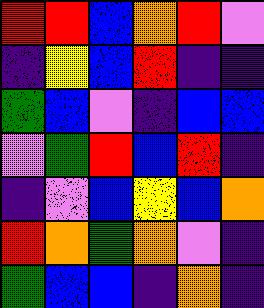[["red", "red", "blue", "orange", "red", "violet"], ["indigo", "yellow", "blue", "red", "indigo", "indigo"], ["green", "blue", "violet", "indigo", "blue", "blue"], ["violet", "green", "red", "blue", "red", "indigo"], ["indigo", "violet", "blue", "yellow", "blue", "orange"], ["red", "orange", "green", "orange", "violet", "indigo"], ["green", "blue", "blue", "indigo", "orange", "indigo"]]